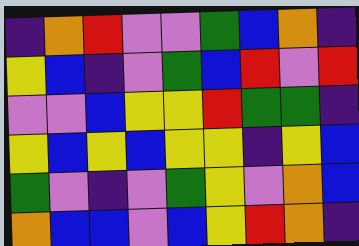[["indigo", "orange", "red", "violet", "violet", "green", "blue", "orange", "indigo"], ["yellow", "blue", "indigo", "violet", "green", "blue", "red", "violet", "red"], ["violet", "violet", "blue", "yellow", "yellow", "red", "green", "green", "indigo"], ["yellow", "blue", "yellow", "blue", "yellow", "yellow", "indigo", "yellow", "blue"], ["green", "violet", "indigo", "violet", "green", "yellow", "violet", "orange", "blue"], ["orange", "blue", "blue", "violet", "blue", "yellow", "red", "orange", "indigo"]]